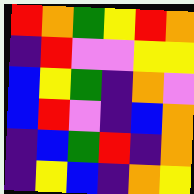[["red", "orange", "green", "yellow", "red", "orange"], ["indigo", "red", "violet", "violet", "yellow", "yellow"], ["blue", "yellow", "green", "indigo", "orange", "violet"], ["blue", "red", "violet", "indigo", "blue", "orange"], ["indigo", "blue", "green", "red", "indigo", "orange"], ["indigo", "yellow", "blue", "indigo", "orange", "yellow"]]